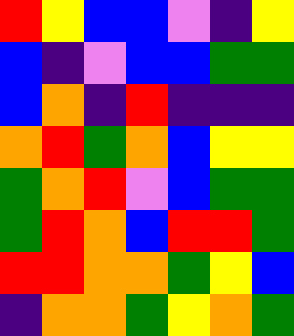[["red", "yellow", "blue", "blue", "violet", "indigo", "yellow"], ["blue", "indigo", "violet", "blue", "blue", "green", "green"], ["blue", "orange", "indigo", "red", "indigo", "indigo", "indigo"], ["orange", "red", "green", "orange", "blue", "yellow", "yellow"], ["green", "orange", "red", "violet", "blue", "green", "green"], ["green", "red", "orange", "blue", "red", "red", "green"], ["red", "red", "orange", "orange", "green", "yellow", "blue"], ["indigo", "orange", "orange", "green", "yellow", "orange", "green"]]